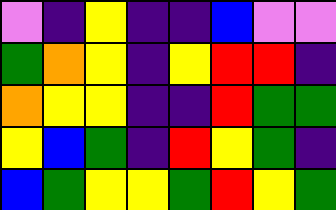[["violet", "indigo", "yellow", "indigo", "indigo", "blue", "violet", "violet"], ["green", "orange", "yellow", "indigo", "yellow", "red", "red", "indigo"], ["orange", "yellow", "yellow", "indigo", "indigo", "red", "green", "green"], ["yellow", "blue", "green", "indigo", "red", "yellow", "green", "indigo"], ["blue", "green", "yellow", "yellow", "green", "red", "yellow", "green"]]